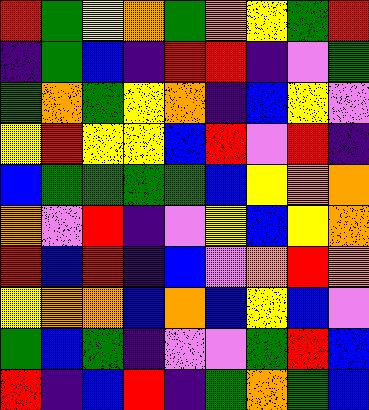[["red", "green", "yellow", "orange", "green", "orange", "yellow", "green", "red"], ["indigo", "green", "blue", "indigo", "red", "red", "indigo", "violet", "green"], ["green", "orange", "green", "yellow", "orange", "indigo", "blue", "yellow", "violet"], ["yellow", "red", "yellow", "yellow", "blue", "red", "violet", "red", "indigo"], ["blue", "green", "green", "green", "green", "blue", "yellow", "orange", "orange"], ["orange", "violet", "red", "indigo", "violet", "yellow", "blue", "yellow", "orange"], ["red", "blue", "red", "indigo", "blue", "violet", "orange", "red", "orange"], ["yellow", "orange", "orange", "blue", "orange", "blue", "yellow", "blue", "violet"], ["green", "blue", "green", "indigo", "violet", "violet", "green", "red", "blue"], ["red", "indigo", "blue", "red", "indigo", "green", "orange", "green", "blue"]]